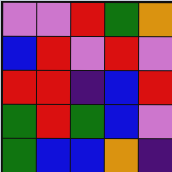[["violet", "violet", "red", "green", "orange"], ["blue", "red", "violet", "red", "violet"], ["red", "red", "indigo", "blue", "red"], ["green", "red", "green", "blue", "violet"], ["green", "blue", "blue", "orange", "indigo"]]